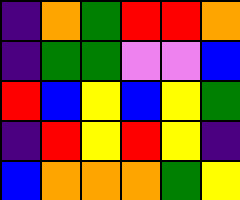[["indigo", "orange", "green", "red", "red", "orange"], ["indigo", "green", "green", "violet", "violet", "blue"], ["red", "blue", "yellow", "blue", "yellow", "green"], ["indigo", "red", "yellow", "red", "yellow", "indigo"], ["blue", "orange", "orange", "orange", "green", "yellow"]]